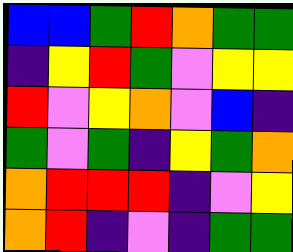[["blue", "blue", "green", "red", "orange", "green", "green"], ["indigo", "yellow", "red", "green", "violet", "yellow", "yellow"], ["red", "violet", "yellow", "orange", "violet", "blue", "indigo"], ["green", "violet", "green", "indigo", "yellow", "green", "orange"], ["orange", "red", "red", "red", "indigo", "violet", "yellow"], ["orange", "red", "indigo", "violet", "indigo", "green", "green"]]